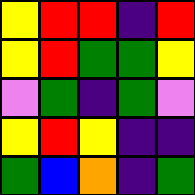[["yellow", "red", "red", "indigo", "red"], ["yellow", "red", "green", "green", "yellow"], ["violet", "green", "indigo", "green", "violet"], ["yellow", "red", "yellow", "indigo", "indigo"], ["green", "blue", "orange", "indigo", "green"]]